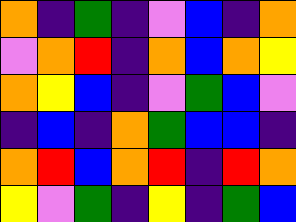[["orange", "indigo", "green", "indigo", "violet", "blue", "indigo", "orange"], ["violet", "orange", "red", "indigo", "orange", "blue", "orange", "yellow"], ["orange", "yellow", "blue", "indigo", "violet", "green", "blue", "violet"], ["indigo", "blue", "indigo", "orange", "green", "blue", "blue", "indigo"], ["orange", "red", "blue", "orange", "red", "indigo", "red", "orange"], ["yellow", "violet", "green", "indigo", "yellow", "indigo", "green", "blue"]]